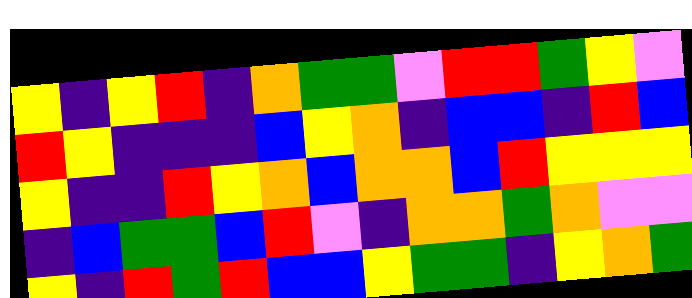[["yellow", "indigo", "yellow", "red", "indigo", "orange", "green", "green", "violet", "red", "red", "green", "yellow", "violet"], ["red", "yellow", "indigo", "indigo", "indigo", "blue", "yellow", "orange", "indigo", "blue", "blue", "indigo", "red", "blue"], ["yellow", "indigo", "indigo", "red", "yellow", "orange", "blue", "orange", "orange", "blue", "red", "yellow", "yellow", "yellow"], ["indigo", "blue", "green", "green", "blue", "red", "violet", "indigo", "orange", "orange", "green", "orange", "violet", "violet"], ["yellow", "indigo", "red", "green", "red", "blue", "blue", "yellow", "green", "green", "indigo", "yellow", "orange", "green"]]